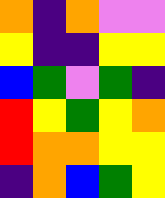[["orange", "indigo", "orange", "violet", "violet"], ["yellow", "indigo", "indigo", "yellow", "yellow"], ["blue", "green", "violet", "green", "indigo"], ["red", "yellow", "green", "yellow", "orange"], ["red", "orange", "orange", "yellow", "yellow"], ["indigo", "orange", "blue", "green", "yellow"]]